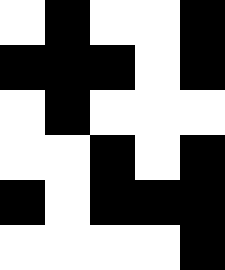[["white", "black", "white", "white", "black"], ["black", "black", "black", "white", "black"], ["white", "black", "white", "white", "white"], ["white", "white", "black", "white", "black"], ["black", "white", "black", "black", "black"], ["white", "white", "white", "white", "black"]]